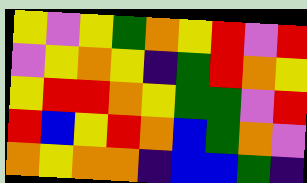[["yellow", "violet", "yellow", "green", "orange", "yellow", "red", "violet", "red"], ["violet", "yellow", "orange", "yellow", "indigo", "green", "red", "orange", "yellow"], ["yellow", "red", "red", "orange", "yellow", "green", "green", "violet", "red"], ["red", "blue", "yellow", "red", "orange", "blue", "green", "orange", "violet"], ["orange", "yellow", "orange", "orange", "indigo", "blue", "blue", "green", "indigo"]]